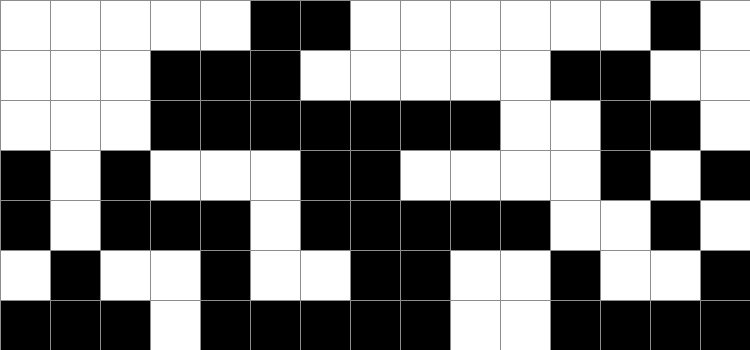[["white", "white", "white", "white", "white", "black", "black", "white", "white", "white", "white", "white", "white", "black", "white"], ["white", "white", "white", "black", "black", "black", "white", "white", "white", "white", "white", "black", "black", "white", "white"], ["white", "white", "white", "black", "black", "black", "black", "black", "black", "black", "white", "white", "black", "black", "white"], ["black", "white", "black", "white", "white", "white", "black", "black", "white", "white", "white", "white", "black", "white", "black"], ["black", "white", "black", "black", "black", "white", "black", "black", "black", "black", "black", "white", "white", "black", "white"], ["white", "black", "white", "white", "black", "white", "white", "black", "black", "white", "white", "black", "white", "white", "black"], ["black", "black", "black", "white", "black", "black", "black", "black", "black", "white", "white", "black", "black", "black", "black"]]